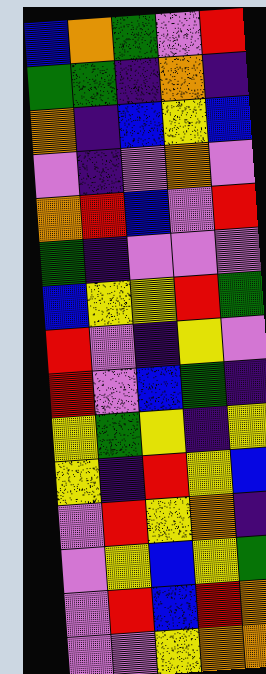[["blue", "orange", "green", "violet", "red"], ["green", "green", "indigo", "orange", "indigo"], ["orange", "indigo", "blue", "yellow", "blue"], ["violet", "indigo", "violet", "orange", "violet"], ["orange", "red", "blue", "violet", "red"], ["green", "indigo", "violet", "violet", "violet"], ["blue", "yellow", "yellow", "red", "green"], ["red", "violet", "indigo", "yellow", "violet"], ["red", "violet", "blue", "green", "indigo"], ["yellow", "green", "yellow", "indigo", "yellow"], ["yellow", "indigo", "red", "yellow", "blue"], ["violet", "red", "yellow", "orange", "indigo"], ["violet", "yellow", "blue", "yellow", "green"], ["violet", "red", "blue", "red", "orange"], ["violet", "violet", "yellow", "orange", "orange"]]